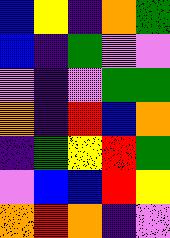[["blue", "yellow", "indigo", "orange", "green"], ["blue", "indigo", "green", "violet", "violet"], ["violet", "indigo", "violet", "green", "green"], ["orange", "indigo", "red", "blue", "orange"], ["indigo", "green", "yellow", "red", "green"], ["violet", "blue", "blue", "red", "yellow"], ["orange", "red", "orange", "indigo", "violet"]]